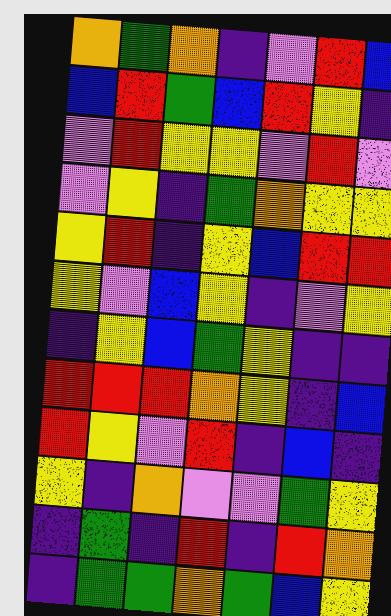[["orange", "green", "orange", "indigo", "violet", "red", "blue"], ["blue", "red", "green", "blue", "red", "yellow", "indigo"], ["violet", "red", "yellow", "yellow", "violet", "red", "violet"], ["violet", "yellow", "indigo", "green", "orange", "yellow", "yellow"], ["yellow", "red", "indigo", "yellow", "blue", "red", "red"], ["yellow", "violet", "blue", "yellow", "indigo", "violet", "yellow"], ["indigo", "yellow", "blue", "green", "yellow", "indigo", "indigo"], ["red", "red", "red", "orange", "yellow", "indigo", "blue"], ["red", "yellow", "violet", "red", "indigo", "blue", "indigo"], ["yellow", "indigo", "orange", "violet", "violet", "green", "yellow"], ["indigo", "green", "indigo", "red", "indigo", "red", "orange"], ["indigo", "green", "green", "orange", "green", "blue", "yellow"]]